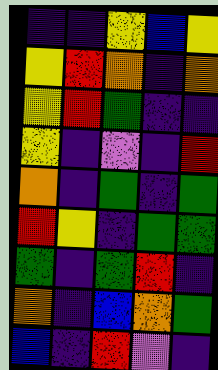[["indigo", "indigo", "yellow", "blue", "yellow"], ["yellow", "red", "orange", "indigo", "orange"], ["yellow", "red", "green", "indigo", "indigo"], ["yellow", "indigo", "violet", "indigo", "red"], ["orange", "indigo", "green", "indigo", "green"], ["red", "yellow", "indigo", "green", "green"], ["green", "indigo", "green", "red", "indigo"], ["orange", "indigo", "blue", "orange", "green"], ["blue", "indigo", "red", "violet", "indigo"]]